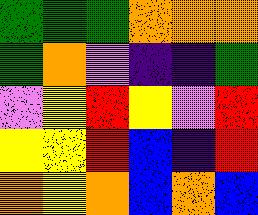[["green", "green", "green", "orange", "orange", "orange"], ["green", "orange", "violet", "indigo", "indigo", "green"], ["violet", "yellow", "red", "yellow", "violet", "red"], ["yellow", "yellow", "red", "blue", "indigo", "red"], ["orange", "yellow", "orange", "blue", "orange", "blue"]]